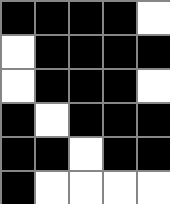[["black", "black", "black", "black", "white"], ["white", "black", "black", "black", "black"], ["white", "black", "black", "black", "white"], ["black", "white", "black", "black", "black"], ["black", "black", "white", "black", "black"], ["black", "white", "white", "white", "white"]]